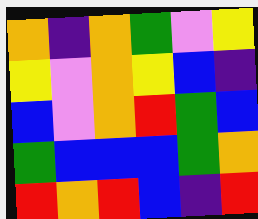[["orange", "indigo", "orange", "green", "violet", "yellow"], ["yellow", "violet", "orange", "yellow", "blue", "indigo"], ["blue", "violet", "orange", "red", "green", "blue"], ["green", "blue", "blue", "blue", "green", "orange"], ["red", "orange", "red", "blue", "indigo", "red"]]